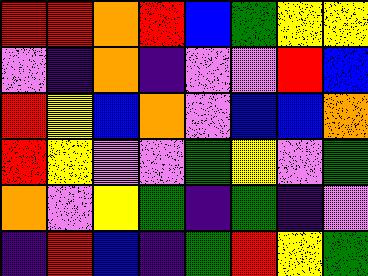[["red", "red", "orange", "red", "blue", "green", "yellow", "yellow"], ["violet", "indigo", "orange", "indigo", "violet", "violet", "red", "blue"], ["red", "yellow", "blue", "orange", "violet", "blue", "blue", "orange"], ["red", "yellow", "violet", "violet", "green", "yellow", "violet", "green"], ["orange", "violet", "yellow", "green", "indigo", "green", "indigo", "violet"], ["indigo", "red", "blue", "indigo", "green", "red", "yellow", "green"]]